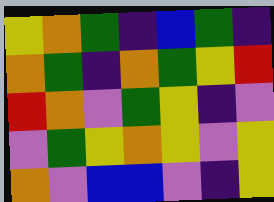[["yellow", "orange", "green", "indigo", "blue", "green", "indigo"], ["orange", "green", "indigo", "orange", "green", "yellow", "red"], ["red", "orange", "violet", "green", "yellow", "indigo", "violet"], ["violet", "green", "yellow", "orange", "yellow", "violet", "yellow"], ["orange", "violet", "blue", "blue", "violet", "indigo", "yellow"]]